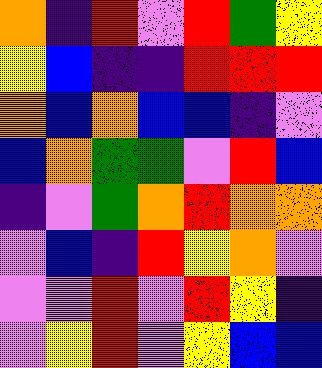[["orange", "indigo", "red", "violet", "red", "green", "yellow"], ["yellow", "blue", "indigo", "indigo", "red", "red", "red"], ["orange", "blue", "orange", "blue", "blue", "indigo", "violet"], ["blue", "orange", "green", "green", "violet", "red", "blue"], ["indigo", "violet", "green", "orange", "red", "orange", "orange"], ["violet", "blue", "indigo", "red", "yellow", "orange", "violet"], ["violet", "violet", "red", "violet", "red", "yellow", "indigo"], ["violet", "yellow", "red", "violet", "yellow", "blue", "blue"]]